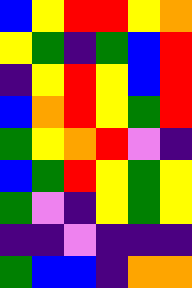[["blue", "yellow", "red", "red", "yellow", "orange"], ["yellow", "green", "indigo", "green", "blue", "red"], ["indigo", "yellow", "red", "yellow", "blue", "red"], ["blue", "orange", "red", "yellow", "green", "red"], ["green", "yellow", "orange", "red", "violet", "indigo"], ["blue", "green", "red", "yellow", "green", "yellow"], ["green", "violet", "indigo", "yellow", "green", "yellow"], ["indigo", "indigo", "violet", "indigo", "indigo", "indigo"], ["green", "blue", "blue", "indigo", "orange", "orange"]]